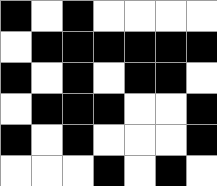[["black", "white", "black", "white", "white", "white", "white"], ["white", "black", "black", "black", "black", "black", "black"], ["black", "white", "black", "white", "black", "black", "white"], ["white", "black", "black", "black", "white", "white", "black"], ["black", "white", "black", "white", "white", "white", "black"], ["white", "white", "white", "black", "white", "black", "white"]]